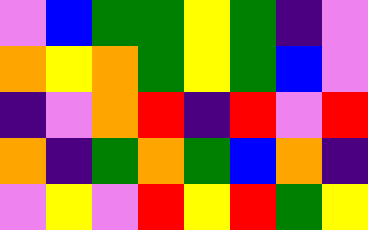[["violet", "blue", "green", "green", "yellow", "green", "indigo", "violet"], ["orange", "yellow", "orange", "green", "yellow", "green", "blue", "violet"], ["indigo", "violet", "orange", "red", "indigo", "red", "violet", "red"], ["orange", "indigo", "green", "orange", "green", "blue", "orange", "indigo"], ["violet", "yellow", "violet", "red", "yellow", "red", "green", "yellow"]]